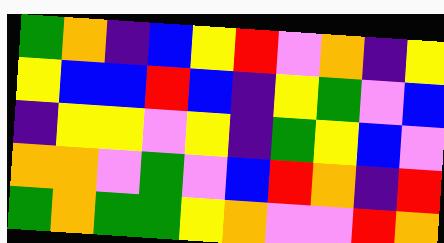[["green", "orange", "indigo", "blue", "yellow", "red", "violet", "orange", "indigo", "yellow"], ["yellow", "blue", "blue", "red", "blue", "indigo", "yellow", "green", "violet", "blue"], ["indigo", "yellow", "yellow", "violet", "yellow", "indigo", "green", "yellow", "blue", "violet"], ["orange", "orange", "violet", "green", "violet", "blue", "red", "orange", "indigo", "red"], ["green", "orange", "green", "green", "yellow", "orange", "violet", "violet", "red", "orange"]]